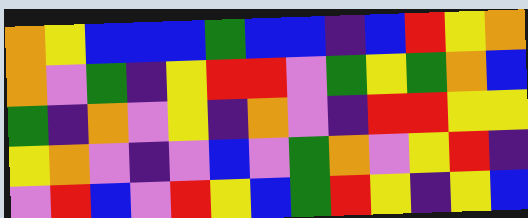[["orange", "yellow", "blue", "blue", "blue", "green", "blue", "blue", "indigo", "blue", "red", "yellow", "orange"], ["orange", "violet", "green", "indigo", "yellow", "red", "red", "violet", "green", "yellow", "green", "orange", "blue"], ["green", "indigo", "orange", "violet", "yellow", "indigo", "orange", "violet", "indigo", "red", "red", "yellow", "yellow"], ["yellow", "orange", "violet", "indigo", "violet", "blue", "violet", "green", "orange", "violet", "yellow", "red", "indigo"], ["violet", "red", "blue", "violet", "red", "yellow", "blue", "green", "red", "yellow", "indigo", "yellow", "blue"]]